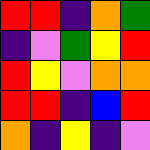[["red", "red", "indigo", "orange", "green"], ["indigo", "violet", "green", "yellow", "red"], ["red", "yellow", "violet", "orange", "orange"], ["red", "red", "indigo", "blue", "red"], ["orange", "indigo", "yellow", "indigo", "violet"]]